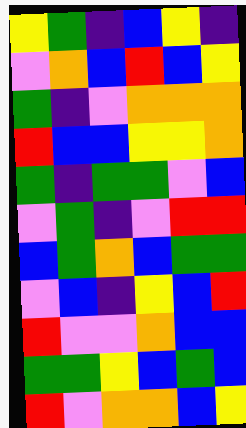[["yellow", "green", "indigo", "blue", "yellow", "indigo"], ["violet", "orange", "blue", "red", "blue", "yellow"], ["green", "indigo", "violet", "orange", "orange", "orange"], ["red", "blue", "blue", "yellow", "yellow", "orange"], ["green", "indigo", "green", "green", "violet", "blue"], ["violet", "green", "indigo", "violet", "red", "red"], ["blue", "green", "orange", "blue", "green", "green"], ["violet", "blue", "indigo", "yellow", "blue", "red"], ["red", "violet", "violet", "orange", "blue", "blue"], ["green", "green", "yellow", "blue", "green", "blue"], ["red", "violet", "orange", "orange", "blue", "yellow"]]